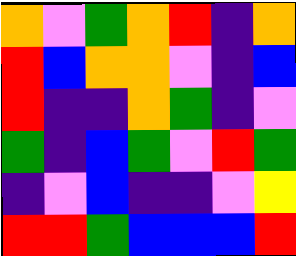[["orange", "violet", "green", "orange", "red", "indigo", "orange"], ["red", "blue", "orange", "orange", "violet", "indigo", "blue"], ["red", "indigo", "indigo", "orange", "green", "indigo", "violet"], ["green", "indigo", "blue", "green", "violet", "red", "green"], ["indigo", "violet", "blue", "indigo", "indigo", "violet", "yellow"], ["red", "red", "green", "blue", "blue", "blue", "red"]]